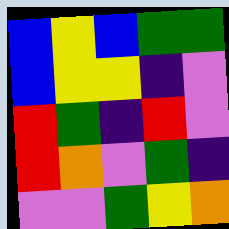[["blue", "yellow", "blue", "green", "green"], ["blue", "yellow", "yellow", "indigo", "violet"], ["red", "green", "indigo", "red", "violet"], ["red", "orange", "violet", "green", "indigo"], ["violet", "violet", "green", "yellow", "orange"]]